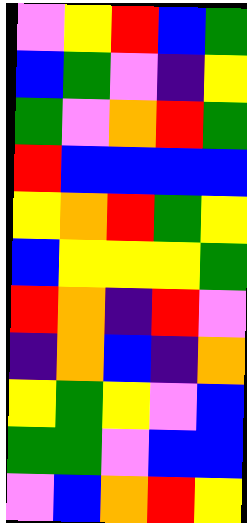[["violet", "yellow", "red", "blue", "green"], ["blue", "green", "violet", "indigo", "yellow"], ["green", "violet", "orange", "red", "green"], ["red", "blue", "blue", "blue", "blue"], ["yellow", "orange", "red", "green", "yellow"], ["blue", "yellow", "yellow", "yellow", "green"], ["red", "orange", "indigo", "red", "violet"], ["indigo", "orange", "blue", "indigo", "orange"], ["yellow", "green", "yellow", "violet", "blue"], ["green", "green", "violet", "blue", "blue"], ["violet", "blue", "orange", "red", "yellow"]]